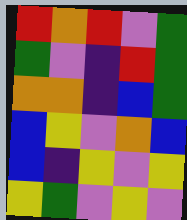[["red", "orange", "red", "violet", "green"], ["green", "violet", "indigo", "red", "green"], ["orange", "orange", "indigo", "blue", "green"], ["blue", "yellow", "violet", "orange", "blue"], ["blue", "indigo", "yellow", "violet", "yellow"], ["yellow", "green", "violet", "yellow", "violet"]]